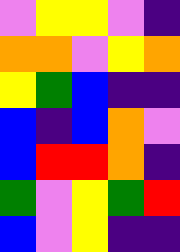[["violet", "yellow", "yellow", "violet", "indigo"], ["orange", "orange", "violet", "yellow", "orange"], ["yellow", "green", "blue", "indigo", "indigo"], ["blue", "indigo", "blue", "orange", "violet"], ["blue", "red", "red", "orange", "indigo"], ["green", "violet", "yellow", "green", "red"], ["blue", "violet", "yellow", "indigo", "indigo"]]